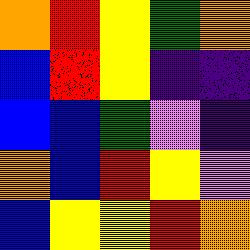[["orange", "red", "yellow", "green", "orange"], ["blue", "red", "yellow", "indigo", "indigo"], ["blue", "blue", "green", "violet", "indigo"], ["orange", "blue", "red", "yellow", "violet"], ["blue", "yellow", "yellow", "red", "orange"]]